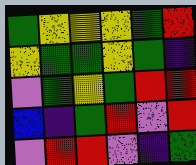[["green", "yellow", "yellow", "yellow", "green", "red"], ["yellow", "green", "green", "yellow", "green", "indigo"], ["violet", "green", "yellow", "green", "red", "red"], ["blue", "indigo", "green", "red", "violet", "red"], ["violet", "red", "red", "violet", "indigo", "green"]]